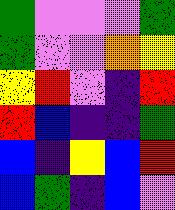[["green", "violet", "violet", "violet", "green"], ["green", "violet", "violet", "orange", "yellow"], ["yellow", "red", "violet", "indigo", "red"], ["red", "blue", "indigo", "indigo", "green"], ["blue", "indigo", "yellow", "blue", "red"], ["blue", "green", "indigo", "blue", "violet"]]